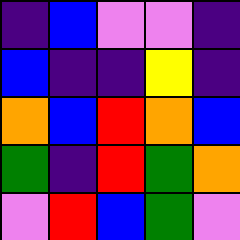[["indigo", "blue", "violet", "violet", "indigo"], ["blue", "indigo", "indigo", "yellow", "indigo"], ["orange", "blue", "red", "orange", "blue"], ["green", "indigo", "red", "green", "orange"], ["violet", "red", "blue", "green", "violet"]]